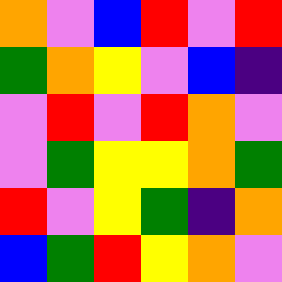[["orange", "violet", "blue", "red", "violet", "red"], ["green", "orange", "yellow", "violet", "blue", "indigo"], ["violet", "red", "violet", "red", "orange", "violet"], ["violet", "green", "yellow", "yellow", "orange", "green"], ["red", "violet", "yellow", "green", "indigo", "orange"], ["blue", "green", "red", "yellow", "orange", "violet"]]